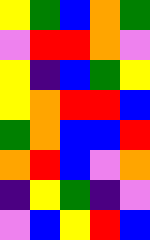[["yellow", "green", "blue", "orange", "green"], ["violet", "red", "red", "orange", "violet"], ["yellow", "indigo", "blue", "green", "yellow"], ["yellow", "orange", "red", "red", "blue"], ["green", "orange", "blue", "blue", "red"], ["orange", "red", "blue", "violet", "orange"], ["indigo", "yellow", "green", "indigo", "violet"], ["violet", "blue", "yellow", "red", "blue"]]